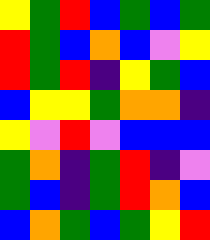[["yellow", "green", "red", "blue", "green", "blue", "green"], ["red", "green", "blue", "orange", "blue", "violet", "yellow"], ["red", "green", "red", "indigo", "yellow", "green", "blue"], ["blue", "yellow", "yellow", "green", "orange", "orange", "indigo"], ["yellow", "violet", "red", "violet", "blue", "blue", "blue"], ["green", "orange", "indigo", "green", "red", "indigo", "violet"], ["green", "blue", "indigo", "green", "red", "orange", "blue"], ["blue", "orange", "green", "blue", "green", "yellow", "red"]]